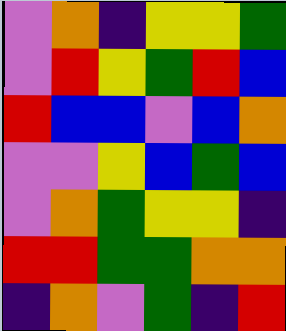[["violet", "orange", "indigo", "yellow", "yellow", "green"], ["violet", "red", "yellow", "green", "red", "blue"], ["red", "blue", "blue", "violet", "blue", "orange"], ["violet", "violet", "yellow", "blue", "green", "blue"], ["violet", "orange", "green", "yellow", "yellow", "indigo"], ["red", "red", "green", "green", "orange", "orange"], ["indigo", "orange", "violet", "green", "indigo", "red"]]